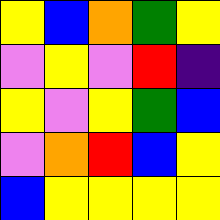[["yellow", "blue", "orange", "green", "yellow"], ["violet", "yellow", "violet", "red", "indigo"], ["yellow", "violet", "yellow", "green", "blue"], ["violet", "orange", "red", "blue", "yellow"], ["blue", "yellow", "yellow", "yellow", "yellow"]]